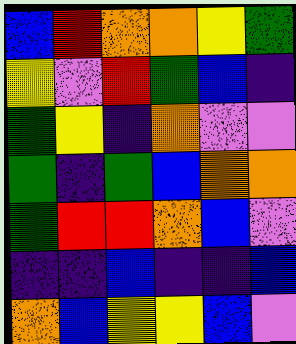[["blue", "red", "orange", "orange", "yellow", "green"], ["yellow", "violet", "red", "green", "blue", "indigo"], ["green", "yellow", "indigo", "orange", "violet", "violet"], ["green", "indigo", "green", "blue", "orange", "orange"], ["green", "red", "red", "orange", "blue", "violet"], ["indigo", "indigo", "blue", "indigo", "indigo", "blue"], ["orange", "blue", "yellow", "yellow", "blue", "violet"]]